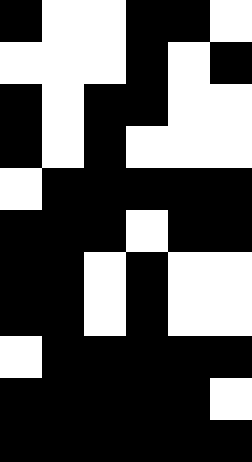[["black", "white", "white", "black", "black", "white"], ["white", "white", "white", "black", "white", "black"], ["black", "white", "black", "black", "white", "white"], ["black", "white", "black", "white", "white", "white"], ["white", "black", "black", "black", "black", "black"], ["black", "black", "black", "white", "black", "black"], ["black", "black", "white", "black", "white", "white"], ["black", "black", "white", "black", "white", "white"], ["white", "black", "black", "black", "black", "black"], ["black", "black", "black", "black", "black", "white"], ["black", "black", "black", "black", "black", "black"]]